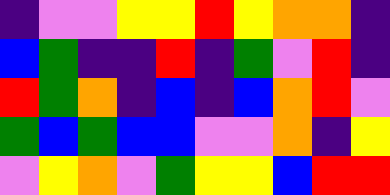[["indigo", "violet", "violet", "yellow", "yellow", "red", "yellow", "orange", "orange", "indigo"], ["blue", "green", "indigo", "indigo", "red", "indigo", "green", "violet", "red", "indigo"], ["red", "green", "orange", "indigo", "blue", "indigo", "blue", "orange", "red", "violet"], ["green", "blue", "green", "blue", "blue", "violet", "violet", "orange", "indigo", "yellow"], ["violet", "yellow", "orange", "violet", "green", "yellow", "yellow", "blue", "red", "red"]]